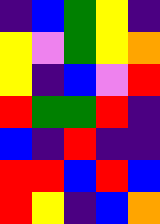[["indigo", "blue", "green", "yellow", "indigo"], ["yellow", "violet", "green", "yellow", "orange"], ["yellow", "indigo", "blue", "violet", "red"], ["red", "green", "green", "red", "indigo"], ["blue", "indigo", "red", "indigo", "indigo"], ["red", "red", "blue", "red", "blue"], ["red", "yellow", "indigo", "blue", "orange"]]